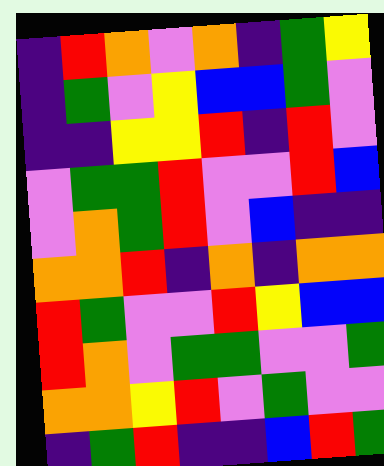[["indigo", "red", "orange", "violet", "orange", "indigo", "green", "yellow"], ["indigo", "green", "violet", "yellow", "blue", "blue", "green", "violet"], ["indigo", "indigo", "yellow", "yellow", "red", "indigo", "red", "violet"], ["violet", "green", "green", "red", "violet", "violet", "red", "blue"], ["violet", "orange", "green", "red", "violet", "blue", "indigo", "indigo"], ["orange", "orange", "red", "indigo", "orange", "indigo", "orange", "orange"], ["red", "green", "violet", "violet", "red", "yellow", "blue", "blue"], ["red", "orange", "violet", "green", "green", "violet", "violet", "green"], ["orange", "orange", "yellow", "red", "violet", "green", "violet", "violet"], ["indigo", "green", "red", "indigo", "indigo", "blue", "red", "green"]]